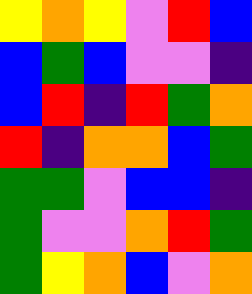[["yellow", "orange", "yellow", "violet", "red", "blue"], ["blue", "green", "blue", "violet", "violet", "indigo"], ["blue", "red", "indigo", "red", "green", "orange"], ["red", "indigo", "orange", "orange", "blue", "green"], ["green", "green", "violet", "blue", "blue", "indigo"], ["green", "violet", "violet", "orange", "red", "green"], ["green", "yellow", "orange", "blue", "violet", "orange"]]